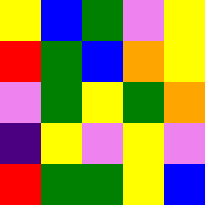[["yellow", "blue", "green", "violet", "yellow"], ["red", "green", "blue", "orange", "yellow"], ["violet", "green", "yellow", "green", "orange"], ["indigo", "yellow", "violet", "yellow", "violet"], ["red", "green", "green", "yellow", "blue"]]